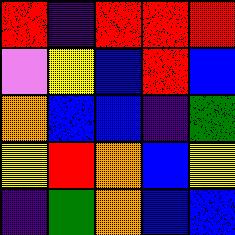[["red", "indigo", "red", "red", "red"], ["violet", "yellow", "blue", "red", "blue"], ["orange", "blue", "blue", "indigo", "green"], ["yellow", "red", "orange", "blue", "yellow"], ["indigo", "green", "orange", "blue", "blue"]]